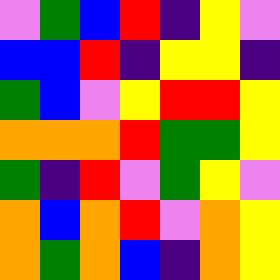[["violet", "green", "blue", "red", "indigo", "yellow", "violet"], ["blue", "blue", "red", "indigo", "yellow", "yellow", "indigo"], ["green", "blue", "violet", "yellow", "red", "red", "yellow"], ["orange", "orange", "orange", "red", "green", "green", "yellow"], ["green", "indigo", "red", "violet", "green", "yellow", "violet"], ["orange", "blue", "orange", "red", "violet", "orange", "yellow"], ["orange", "green", "orange", "blue", "indigo", "orange", "yellow"]]